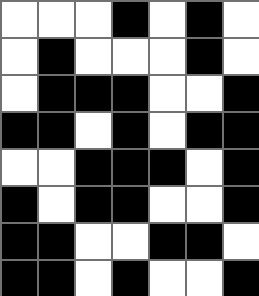[["white", "white", "white", "black", "white", "black", "white"], ["white", "black", "white", "white", "white", "black", "white"], ["white", "black", "black", "black", "white", "white", "black"], ["black", "black", "white", "black", "white", "black", "black"], ["white", "white", "black", "black", "black", "white", "black"], ["black", "white", "black", "black", "white", "white", "black"], ["black", "black", "white", "white", "black", "black", "white"], ["black", "black", "white", "black", "white", "white", "black"]]